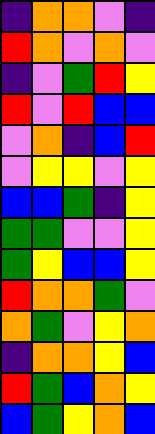[["indigo", "orange", "orange", "violet", "indigo"], ["red", "orange", "violet", "orange", "violet"], ["indigo", "violet", "green", "red", "yellow"], ["red", "violet", "red", "blue", "blue"], ["violet", "orange", "indigo", "blue", "red"], ["violet", "yellow", "yellow", "violet", "yellow"], ["blue", "blue", "green", "indigo", "yellow"], ["green", "green", "violet", "violet", "yellow"], ["green", "yellow", "blue", "blue", "yellow"], ["red", "orange", "orange", "green", "violet"], ["orange", "green", "violet", "yellow", "orange"], ["indigo", "orange", "orange", "yellow", "blue"], ["red", "green", "blue", "orange", "yellow"], ["blue", "green", "yellow", "orange", "blue"]]